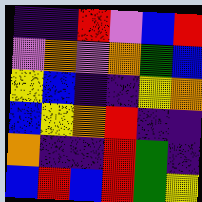[["indigo", "indigo", "red", "violet", "blue", "red"], ["violet", "orange", "violet", "orange", "green", "blue"], ["yellow", "blue", "indigo", "indigo", "yellow", "orange"], ["blue", "yellow", "orange", "red", "indigo", "indigo"], ["orange", "indigo", "indigo", "red", "green", "indigo"], ["blue", "red", "blue", "red", "green", "yellow"]]